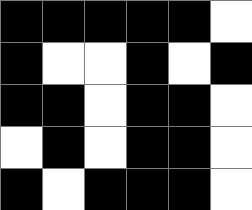[["black", "black", "black", "black", "black", "white"], ["black", "white", "white", "black", "white", "black"], ["black", "black", "white", "black", "black", "white"], ["white", "black", "white", "black", "black", "white"], ["black", "white", "black", "black", "black", "white"]]